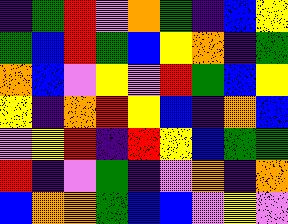[["indigo", "green", "red", "violet", "orange", "green", "indigo", "blue", "yellow"], ["green", "blue", "red", "green", "blue", "yellow", "orange", "indigo", "green"], ["orange", "blue", "violet", "yellow", "violet", "red", "green", "blue", "yellow"], ["yellow", "indigo", "orange", "red", "yellow", "blue", "indigo", "orange", "blue"], ["violet", "yellow", "red", "indigo", "red", "yellow", "blue", "green", "green"], ["red", "indigo", "violet", "green", "indigo", "violet", "orange", "indigo", "orange"], ["blue", "orange", "orange", "green", "blue", "blue", "violet", "yellow", "violet"]]